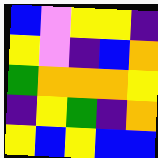[["blue", "violet", "yellow", "yellow", "indigo"], ["yellow", "violet", "indigo", "blue", "orange"], ["green", "orange", "orange", "orange", "yellow"], ["indigo", "yellow", "green", "indigo", "orange"], ["yellow", "blue", "yellow", "blue", "blue"]]